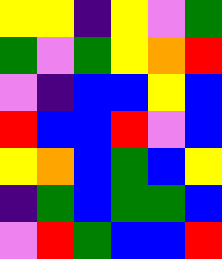[["yellow", "yellow", "indigo", "yellow", "violet", "green"], ["green", "violet", "green", "yellow", "orange", "red"], ["violet", "indigo", "blue", "blue", "yellow", "blue"], ["red", "blue", "blue", "red", "violet", "blue"], ["yellow", "orange", "blue", "green", "blue", "yellow"], ["indigo", "green", "blue", "green", "green", "blue"], ["violet", "red", "green", "blue", "blue", "red"]]